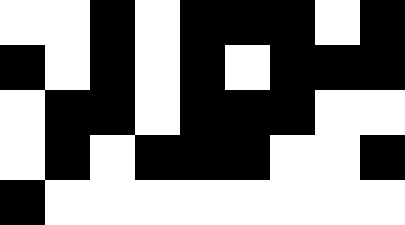[["white", "white", "black", "white", "black", "black", "black", "white", "black"], ["black", "white", "black", "white", "black", "white", "black", "black", "black"], ["white", "black", "black", "white", "black", "black", "black", "white", "white"], ["white", "black", "white", "black", "black", "black", "white", "white", "black"], ["black", "white", "white", "white", "white", "white", "white", "white", "white"]]